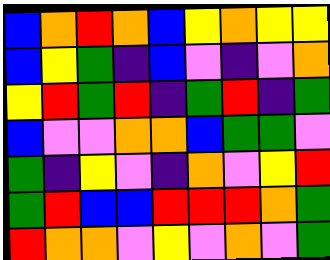[["blue", "orange", "red", "orange", "blue", "yellow", "orange", "yellow", "yellow"], ["blue", "yellow", "green", "indigo", "blue", "violet", "indigo", "violet", "orange"], ["yellow", "red", "green", "red", "indigo", "green", "red", "indigo", "green"], ["blue", "violet", "violet", "orange", "orange", "blue", "green", "green", "violet"], ["green", "indigo", "yellow", "violet", "indigo", "orange", "violet", "yellow", "red"], ["green", "red", "blue", "blue", "red", "red", "red", "orange", "green"], ["red", "orange", "orange", "violet", "yellow", "violet", "orange", "violet", "green"]]